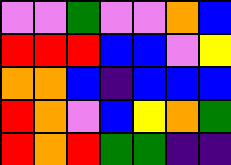[["violet", "violet", "green", "violet", "violet", "orange", "blue"], ["red", "red", "red", "blue", "blue", "violet", "yellow"], ["orange", "orange", "blue", "indigo", "blue", "blue", "blue"], ["red", "orange", "violet", "blue", "yellow", "orange", "green"], ["red", "orange", "red", "green", "green", "indigo", "indigo"]]